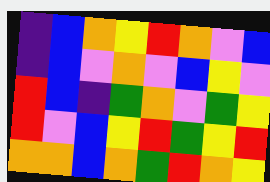[["indigo", "blue", "orange", "yellow", "red", "orange", "violet", "blue"], ["indigo", "blue", "violet", "orange", "violet", "blue", "yellow", "violet"], ["red", "blue", "indigo", "green", "orange", "violet", "green", "yellow"], ["red", "violet", "blue", "yellow", "red", "green", "yellow", "red"], ["orange", "orange", "blue", "orange", "green", "red", "orange", "yellow"]]